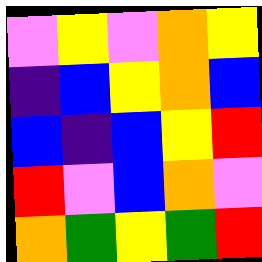[["violet", "yellow", "violet", "orange", "yellow"], ["indigo", "blue", "yellow", "orange", "blue"], ["blue", "indigo", "blue", "yellow", "red"], ["red", "violet", "blue", "orange", "violet"], ["orange", "green", "yellow", "green", "red"]]